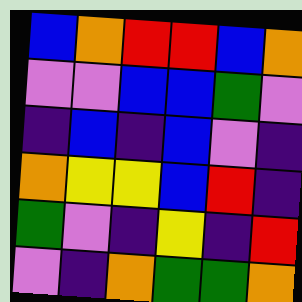[["blue", "orange", "red", "red", "blue", "orange"], ["violet", "violet", "blue", "blue", "green", "violet"], ["indigo", "blue", "indigo", "blue", "violet", "indigo"], ["orange", "yellow", "yellow", "blue", "red", "indigo"], ["green", "violet", "indigo", "yellow", "indigo", "red"], ["violet", "indigo", "orange", "green", "green", "orange"]]